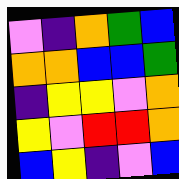[["violet", "indigo", "orange", "green", "blue"], ["orange", "orange", "blue", "blue", "green"], ["indigo", "yellow", "yellow", "violet", "orange"], ["yellow", "violet", "red", "red", "orange"], ["blue", "yellow", "indigo", "violet", "blue"]]